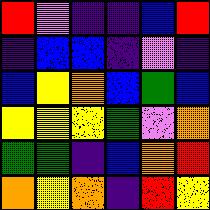[["red", "violet", "indigo", "indigo", "blue", "red"], ["indigo", "blue", "blue", "indigo", "violet", "indigo"], ["blue", "yellow", "orange", "blue", "green", "blue"], ["yellow", "yellow", "yellow", "green", "violet", "orange"], ["green", "green", "indigo", "blue", "orange", "red"], ["orange", "yellow", "orange", "indigo", "red", "yellow"]]